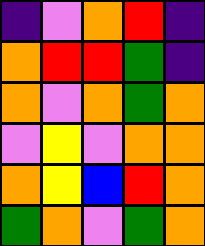[["indigo", "violet", "orange", "red", "indigo"], ["orange", "red", "red", "green", "indigo"], ["orange", "violet", "orange", "green", "orange"], ["violet", "yellow", "violet", "orange", "orange"], ["orange", "yellow", "blue", "red", "orange"], ["green", "orange", "violet", "green", "orange"]]